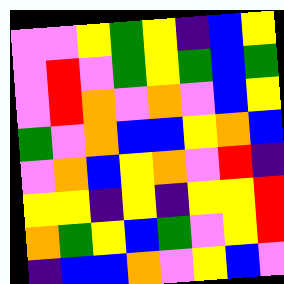[["violet", "violet", "yellow", "green", "yellow", "indigo", "blue", "yellow"], ["violet", "red", "violet", "green", "yellow", "green", "blue", "green"], ["violet", "red", "orange", "violet", "orange", "violet", "blue", "yellow"], ["green", "violet", "orange", "blue", "blue", "yellow", "orange", "blue"], ["violet", "orange", "blue", "yellow", "orange", "violet", "red", "indigo"], ["yellow", "yellow", "indigo", "yellow", "indigo", "yellow", "yellow", "red"], ["orange", "green", "yellow", "blue", "green", "violet", "yellow", "red"], ["indigo", "blue", "blue", "orange", "violet", "yellow", "blue", "violet"]]